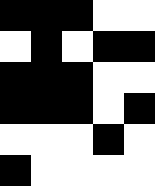[["black", "black", "black", "white", "white"], ["white", "black", "white", "black", "black"], ["black", "black", "black", "white", "white"], ["black", "black", "black", "white", "black"], ["white", "white", "white", "black", "white"], ["black", "white", "white", "white", "white"]]